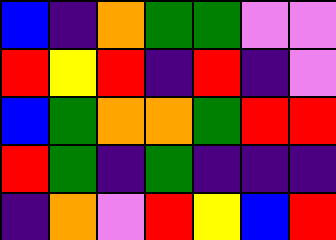[["blue", "indigo", "orange", "green", "green", "violet", "violet"], ["red", "yellow", "red", "indigo", "red", "indigo", "violet"], ["blue", "green", "orange", "orange", "green", "red", "red"], ["red", "green", "indigo", "green", "indigo", "indigo", "indigo"], ["indigo", "orange", "violet", "red", "yellow", "blue", "red"]]